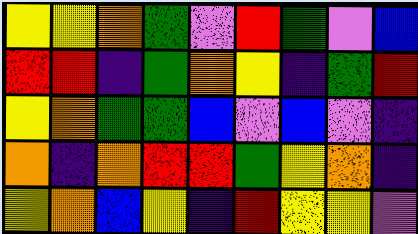[["yellow", "yellow", "orange", "green", "violet", "red", "green", "violet", "blue"], ["red", "red", "indigo", "green", "orange", "yellow", "indigo", "green", "red"], ["yellow", "orange", "green", "green", "blue", "violet", "blue", "violet", "indigo"], ["orange", "indigo", "orange", "red", "red", "green", "yellow", "orange", "indigo"], ["yellow", "orange", "blue", "yellow", "indigo", "red", "yellow", "yellow", "violet"]]